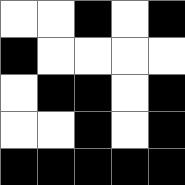[["white", "white", "black", "white", "black"], ["black", "white", "white", "white", "white"], ["white", "black", "black", "white", "black"], ["white", "white", "black", "white", "black"], ["black", "black", "black", "black", "black"]]